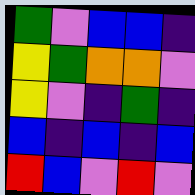[["green", "violet", "blue", "blue", "indigo"], ["yellow", "green", "orange", "orange", "violet"], ["yellow", "violet", "indigo", "green", "indigo"], ["blue", "indigo", "blue", "indigo", "blue"], ["red", "blue", "violet", "red", "violet"]]